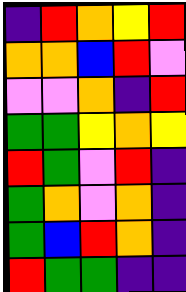[["indigo", "red", "orange", "yellow", "red"], ["orange", "orange", "blue", "red", "violet"], ["violet", "violet", "orange", "indigo", "red"], ["green", "green", "yellow", "orange", "yellow"], ["red", "green", "violet", "red", "indigo"], ["green", "orange", "violet", "orange", "indigo"], ["green", "blue", "red", "orange", "indigo"], ["red", "green", "green", "indigo", "indigo"]]